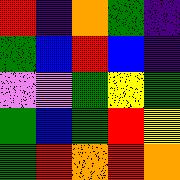[["red", "indigo", "orange", "green", "indigo"], ["green", "blue", "red", "blue", "indigo"], ["violet", "violet", "green", "yellow", "green"], ["green", "blue", "green", "red", "yellow"], ["green", "red", "orange", "red", "orange"]]